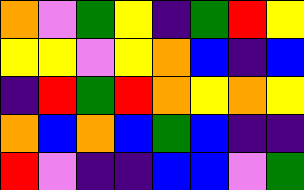[["orange", "violet", "green", "yellow", "indigo", "green", "red", "yellow"], ["yellow", "yellow", "violet", "yellow", "orange", "blue", "indigo", "blue"], ["indigo", "red", "green", "red", "orange", "yellow", "orange", "yellow"], ["orange", "blue", "orange", "blue", "green", "blue", "indigo", "indigo"], ["red", "violet", "indigo", "indigo", "blue", "blue", "violet", "green"]]